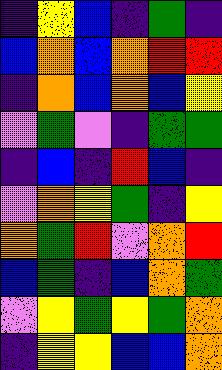[["indigo", "yellow", "blue", "indigo", "green", "indigo"], ["blue", "orange", "blue", "orange", "red", "red"], ["indigo", "orange", "blue", "orange", "blue", "yellow"], ["violet", "green", "violet", "indigo", "green", "green"], ["indigo", "blue", "indigo", "red", "blue", "indigo"], ["violet", "orange", "yellow", "green", "indigo", "yellow"], ["orange", "green", "red", "violet", "orange", "red"], ["blue", "green", "indigo", "blue", "orange", "green"], ["violet", "yellow", "green", "yellow", "green", "orange"], ["indigo", "yellow", "yellow", "blue", "blue", "orange"]]